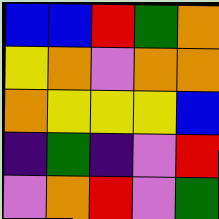[["blue", "blue", "red", "green", "orange"], ["yellow", "orange", "violet", "orange", "orange"], ["orange", "yellow", "yellow", "yellow", "blue"], ["indigo", "green", "indigo", "violet", "red"], ["violet", "orange", "red", "violet", "green"]]